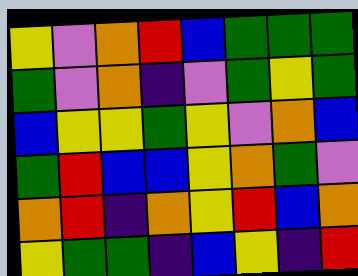[["yellow", "violet", "orange", "red", "blue", "green", "green", "green"], ["green", "violet", "orange", "indigo", "violet", "green", "yellow", "green"], ["blue", "yellow", "yellow", "green", "yellow", "violet", "orange", "blue"], ["green", "red", "blue", "blue", "yellow", "orange", "green", "violet"], ["orange", "red", "indigo", "orange", "yellow", "red", "blue", "orange"], ["yellow", "green", "green", "indigo", "blue", "yellow", "indigo", "red"]]